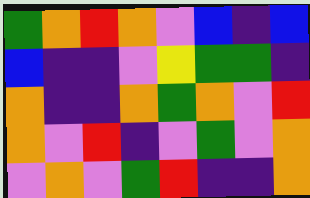[["green", "orange", "red", "orange", "violet", "blue", "indigo", "blue"], ["blue", "indigo", "indigo", "violet", "yellow", "green", "green", "indigo"], ["orange", "indigo", "indigo", "orange", "green", "orange", "violet", "red"], ["orange", "violet", "red", "indigo", "violet", "green", "violet", "orange"], ["violet", "orange", "violet", "green", "red", "indigo", "indigo", "orange"]]